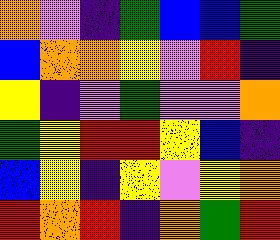[["orange", "violet", "indigo", "green", "blue", "blue", "green"], ["blue", "orange", "orange", "yellow", "violet", "red", "indigo"], ["yellow", "indigo", "violet", "green", "violet", "violet", "orange"], ["green", "yellow", "red", "red", "yellow", "blue", "indigo"], ["blue", "yellow", "indigo", "yellow", "violet", "yellow", "orange"], ["red", "orange", "red", "indigo", "orange", "green", "red"]]